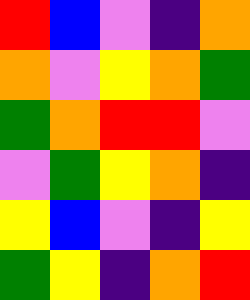[["red", "blue", "violet", "indigo", "orange"], ["orange", "violet", "yellow", "orange", "green"], ["green", "orange", "red", "red", "violet"], ["violet", "green", "yellow", "orange", "indigo"], ["yellow", "blue", "violet", "indigo", "yellow"], ["green", "yellow", "indigo", "orange", "red"]]